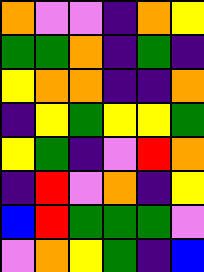[["orange", "violet", "violet", "indigo", "orange", "yellow"], ["green", "green", "orange", "indigo", "green", "indigo"], ["yellow", "orange", "orange", "indigo", "indigo", "orange"], ["indigo", "yellow", "green", "yellow", "yellow", "green"], ["yellow", "green", "indigo", "violet", "red", "orange"], ["indigo", "red", "violet", "orange", "indigo", "yellow"], ["blue", "red", "green", "green", "green", "violet"], ["violet", "orange", "yellow", "green", "indigo", "blue"]]